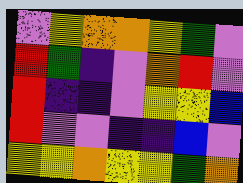[["violet", "yellow", "orange", "orange", "yellow", "green", "violet"], ["red", "green", "indigo", "violet", "orange", "red", "violet"], ["red", "indigo", "indigo", "violet", "yellow", "yellow", "blue"], ["red", "violet", "violet", "indigo", "indigo", "blue", "violet"], ["yellow", "yellow", "orange", "yellow", "yellow", "green", "orange"]]